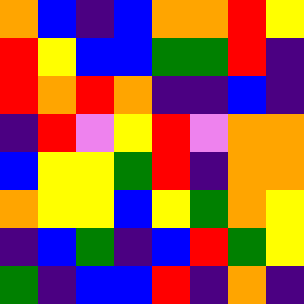[["orange", "blue", "indigo", "blue", "orange", "orange", "red", "yellow"], ["red", "yellow", "blue", "blue", "green", "green", "red", "indigo"], ["red", "orange", "red", "orange", "indigo", "indigo", "blue", "indigo"], ["indigo", "red", "violet", "yellow", "red", "violet", "orange", "orange"], ["blue", "yellow", "yellow", "green", "red", "indigo", "orange", "orange"], ["orange", "yellow", "yellow", "blue", "yellow", "green", "orange", "yellow"], ["indigo", "blue", "green", "indigo", "blue", "red", "green", "yellow"], ["green", "indigo", "blue", "blue", "red", "indigo", "orange", "indigo"]]